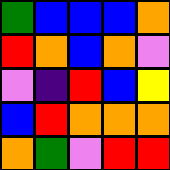[["green", "blue", "blue", "blue", "orange"], ["red", "orange", "blue", "orange", "violet"], ["violet", "indigo", "red", "blue", "yellow"], ["blue", "red", "orange", "orange", "orange"], ["orange", "green", "violet", "red", "red"]]